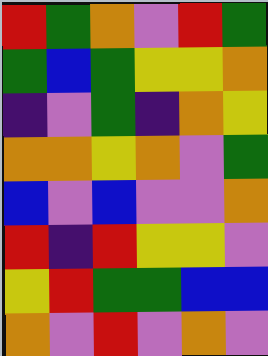[["red", "green", "orange", "violet", "red", "green"], ["green", "blue", "green", "yellow", "yellow", "orange"], ["indigo", "violet", "green", "indigo", "orange", "yellow"], ["orange", "orange", "yellow", "orange", "violet", "green"], ["blue", "violet", "blue", "violet", "violet", "orange"], ["red", "indigo", "red", "yellow", "yellow", "violet"], ["yellow", "red", "green", "green", "blue", "blue"], ["orange", "violet", "red", "violet", "orange", "violet"]]